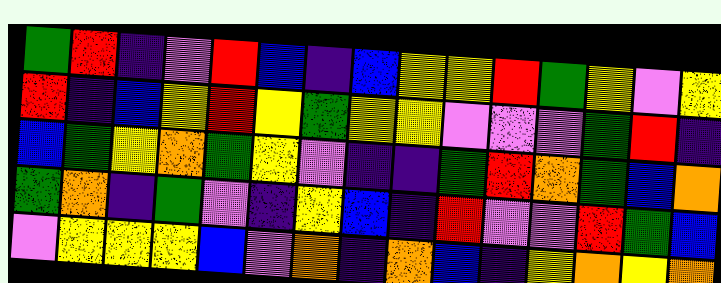[["green", "red", "indigo", "violet", "red", "blue", "indigo", "blue", "yellow", "yellow", "red", "green", "yellow", "violet", "yellow"], ["red", "indigo", "blue", "yellow", "red", "yellow", "green", "yellow", "yellow", "violet", "violet", "violet", "green", "red", "indigo"], ["blue", "green", "yellow", "orange", "green", "yellow", "violet", "indigo", "indigo", "green", "red", "orange", "green", "blue", "orange"], ["green", "orange", "indigo", "green", "violet", "indigo", "yellow", "blue", "indigo", "red", "violet", "violet", "red", "green", "blue"], ["violet", "yellow", "yellow", "yellow", "blue", "violet", "orange", "indigo", "orange", "blue", "indigo", "yellow", "orange", "yellow", "orange"]]